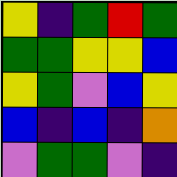[["yellow", "indigo", "green", "red", "green"], ["green", "green", "yellow", "yellow", "blue"], ["yellow", "green", "violet", "blue", "yellow"], ["blue", "indigo", "blue", "indigo", "orange"], ["violet", "green", "green", "violet", "indigo"]]